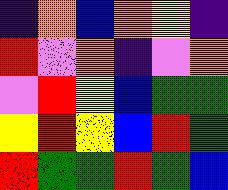[["indigo", "orange", "blue", "orange", "yellow", "indigo"], ["red", "violet", "orange", "indigo", "violet", "orange"], ["violet", "red", "yellow", "blue", "green", "green"], ["yellow", "red", "yellow", "blue", "red", "green"], ["red", "green", "green", "red", "green", "blue"]]